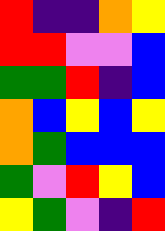[["red", "indigo", "indigo", "orange", "yellow"], ["red", "red", "violet", "violet", "blue"], ["green", "green", "red", "indigo", "blue"], ["orange", "blue", "yellow", "blue", "yellow"], ["orange", "green", "blue", "blue", "blue"], ["green", "violet", "red", "yellow", "blue"], ["yellow", "green", "violet", "indigo", "red"]]